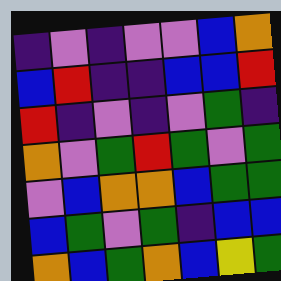[["indigo", "violet", "indigo", "violet", "violet", "blue", "orange"], ["blue", "red", "indigo", "indigo", "blue", "blue", "red"], ["red", "indigo", "violet", "indigo", "violet", "green", "indigo"], ["orange", "violet", "green", "red", "green", "violet", "green"], ["violet", "blue", "orange", "orange", "blue", "green", "green"], ["blue", "green", "violet", "green", "indigo", "blue", "blue"], ["orange", "blue", "green", "orange", "blue", "yellow", "green"]]